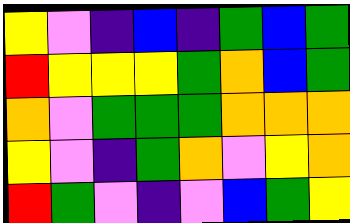[["yellow", "violet", "indigo", "blue", "indigo", "green", "blue", "green"], ["red", "yellow", "yellow", "yellow", "green", "orange", "blue", "green"], ["orange", "violet", "green", "green", "green", "orange", "orange", "orange"], ["yellow", "violet", "indigo", "green", "orange", "violet", "yellow", "orange"], ["red", "green", "violet", "indigo", "violet", "blue", "green", "yellow"]]